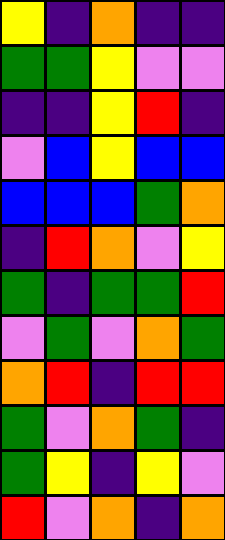[["yellow", "indigo", "orange", "indigo", "indigo"], ["green", "green", "yellow", "violet", "violet"], ["indigo", "indigo", "yellow", "red", "indigo"], ["violet", "blue", "yellow", "blue", "blue"], ["blue", "blue", "blue", "green", "orange"], ["indigo", "red", "orange", "violet", "yellow"], ["green", "indigo", "green", "green", "red"], ["violet", "green", "violet", "orange", "green"], ["orange", "red", "indigo", "red", "red"], ["green", "violet", "orange", "green", "indigo"], ["green", "yellow", "indigo", "yellow", "violet"], ["red", "violet", "orange", "indigo", "orange"]]